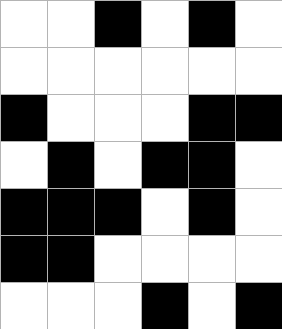[["white", "white", "black", "white", "black", "white"], ["white", "white", "white", "white", "white", "white"], ["black", "white", "white", "white", "black", "black"], ["white", "black", "white", "black", "black", "white"], ["black", "black", "black", "white", "black", "white"], ["black", "black", "white", "white", "white", "white"], ["white", "white", "white", "black", "white", "black"]]